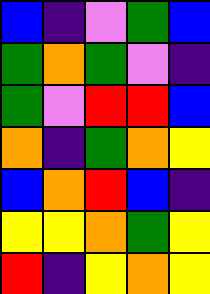[["blue", "indigo", "violet", "green", "blue"], ["green", "orange", "green", "violet", "indigo"], ["green", "violet", "red", "red", "blue"], ["orange", "indigo", "green", "orange", "yellow"], ["blue", "orange", "red", "blue", "indigo"], ["yellow", "yellow", "orange", "green", "yellow"], ["red", "indigo", "yellow", "orange", "yellow"]]